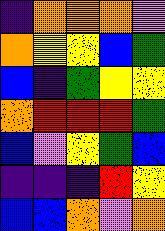[["indigo", "orange", "orange", "orange", "violet"], ["orange", "yellow", "yellow", "blue", "green"], ["blue", "indigo", "green", "yellow", "yellow"], ["orange", "red", "red", "red", "green"], ["blue", "violet", "yellow", "green", "blue"], ["indigo", "indigo", "indigo", "red", "yellow"], ["blue", "blue", "orange", "violet", "orange"]]